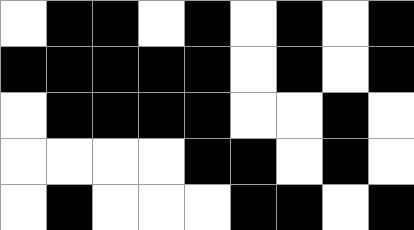[["white", "black", "black", "white", "black", "white", "black", "white", "black"], ["black", "black", "black", "black", "black", "white", "black", "white", "black"], ["white", "black", "black", "black", "black", "white", "white", "black", "white"], ["white", "white", "white", "white", "black", "black", "white", "black", "white"], ["white", "black", "white", "white", "white", "black", "black", "white", "black"]]